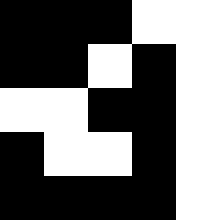[["black", "black", "black", "white", "white"], ["black", "black", "white", "black", "white"], ["white", "white", "black", "black", "white"], ["black", "white", "white", "black", "white"], ["black", "black", "black", "black", "white"]]